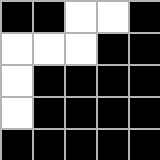[["black", "black", "white", "white", "black"], ["white", "white", "white", "black", "black"], ["white", "black", "black", "black", "black"], ["white", "black", "black", "black", "black"], ["black", "black", "black", "black", "black"]]